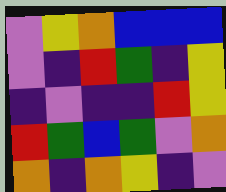[["violet", "yellow", "orange", "blue", "blue", "blue"], ["violet", "indigo", "red", "green", "indigo", "yellow"], ["indigo", "violet", "indigo", "indigo", "red", "yellow"], ["red", "green", "blue", "green", "violet", "orange"], ["orange", "indigo", "orange", "yellow", "indigo", "violet"]]